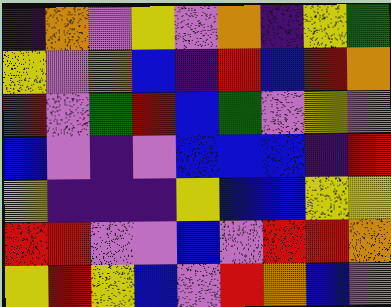[["indigo", "orange", "violet", "yellow", "violet", "orange", "indigo", "yellow", "green"], ["yellow", "violet", "orange", "blue", "indigo", "red", "blue", "red", "orange"], ["red", "violet", "green", "red", "blue", "green", "violet", "yellow", "violet"], ["blue", "violet", "indigo", "violet", "blue", "blue", "blue", "indigo", "red"], ["yellow", "indigo", "indigo", "indigo", "yellow", "blue", "blue", "yellow", "yellow"], ["red", "red", "violet", "violet", "blue", "violet", "red", "red", "orange"], ["yellow", "red", "yellow", "blue", "violet", "red", "orange", "blue", "violet"]]